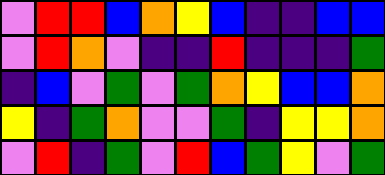[["violet", "red", "red", "blue", "orange", "yellow", "blue", "indigo", "indigo", "blue", "blue"], ["violet", "red", "orange", "violet", "indigo", "indigo", "red", "indigo", "indigo", "indigo", "green"], ["indigo", "blue", "violet", "green", "violet", "green", "orange", "yellow", "blue", "blue", "orange"], ["yellow", "indigo", "green", "orange", "violet", "violet", "green", "indigo", "yellow", "yellow", "orange"], ["violet", "red", "indigo", "green", "violet", "red", "blue", "green", "yellow", "violet", "green"]]